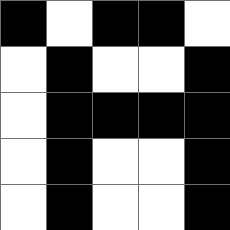[["black", "white", "black", "black", "white"], ["white", "black", "white", "white", "black"], ["white", "black", "black", "black", "black"], ["white", "black", "white", "white", "black"], ["white", "black", "white", "white", "black"]]